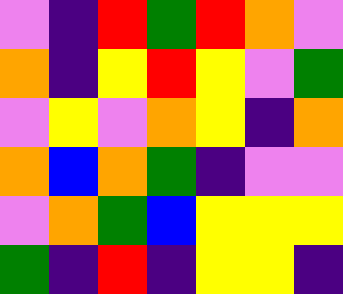[["violet", "indigo", "red", "green", "red", "orange", "violet"], ["orange", "indigo", "yellow", "red", "yellow", "violet", "green"], ["violet", "yellow", "violet", "orange", "yellow", "indigo", "orange"], ["orange", "blue", "orange", "green", "indigo", "violet", "violet"], ["violet", "orange", "green", "blue", "yellow", "yellow", "yellow"], ["green", "indigo", "red", "indigo", "yellow", "yellow", "indigo"]]